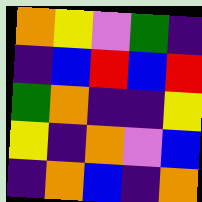[["orange", "yellow", "violet", "green", "indigo"], ["indigo", "blue", "red", "blue", "red"], ["green", "orange", "indigo", "indigo", "yellow"], ["yellow", "indigo", "orange", "violet", "blue"], ["indigo", "orange", "blue", "indigo", "orange"]]